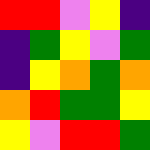[["red", "red", "violet", "yellow", "indigo"], ["indigo", "green", "yellow", "violet", "green"], ["indigo", "yellow", "orange", "green", "orange"], ["orange", "red", "green", "green", "yellow"], ["yellow", "violet", "red", "red", "green"]]